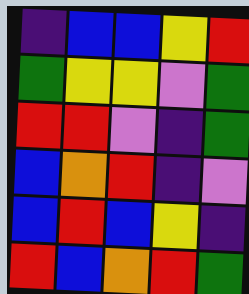[["indigo", "blue", "blue", "yellow", "red"], ["green", "yellow", "yellow", "violet", "green"], ["red", "red", "violet", "indigo", "green"], ["blue", "orange", "red", "indigo", "violet"], ["blue", "red", "blue", "yellow", "indigo"], ["red", "blue", "orange", "red", "green"]]